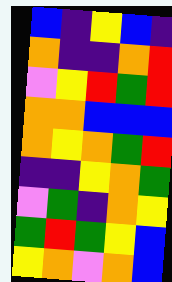[["blue", "indigo", "yellow", "blue", "indigo"], ["orange", "indigo", "indigo", "orange", "red"], ["violet", "yellow", "red", "green", "red"], ["orange", "orange", "blue", "blue", "blue"], ["orange", "yellow", "orange", "green", "red"], ["indigo", "indigo", "yellow", "orange", "green"], ["violet", "green", "indigo", "orange", "yellow"], ["green", "red", "green", "yellow", "blue"], ["yellow", "orange", "violet", "orange", "blue"]]